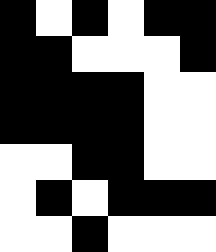[["black", "white", "black", "white", "black", "black"], ["black", "black", "white", "white", "white", "black"], ["black", "black", "black", "black", "white", "white"], ["black", "black", "black", "black", "white", "white"], ["white", "white", "black", "black", "white", "white"], ["white", "black", "white", "black", "black", "black"], ["white", "white", "black", "white", "white", "white"]]